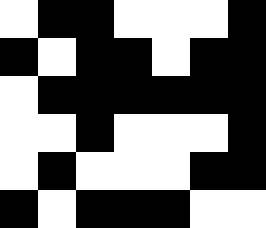[["white", "black", "black", "white", "white", "white", "black"], ["black", "white", "black", "black", "white", "black", "black"], ["white", "black", "black", "black", "black", "black", "black"], ["white", "white", "black", "white", "white", "white", "black"], ["white", "black", "white", "white", "white", "black", "black"], ["black", "white", "black", "black", "black", "white", "white"]]